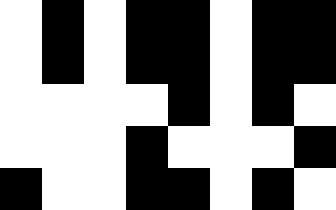[["white", "black", "white", "black", "black", "white", "black", "black"], ["white", "black", "white", "black", "black", "white", "black", "black"], ["white", "white", "white", "white", "black", "white", "black", "white"], ["white", "white", "white", "black", "white", "white", "white", "black"], ["black", "white", "white", "black", "black", "white", "black", "white"]]